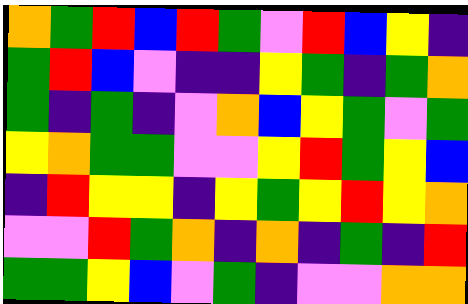[["orange", "green", "red", "blue", "red", "green", "violet", "red", "blue", "yellow", "indigo"], ["green", "red", "blue", "violet", "indigo", "indigo", "yellow", "green", "indigo", "green", "orange"], ["green", "indigo", "green", "indigo", "violet", "orange", "blue", "yellow", "green", "violet", "green"], ["yellow", "orange", "green", "green", "violet", "violet", "yellow", "red", "green", "yellow", "blue"], ["indigo", "red", "yellow", "yellow", "indigo", "yellow", "green", "yellow", "red", "yellow", "orange"], ["violet", "violet", "red", "green", "orange", "indigo", "orange", "indigo", "green", "indigo", "red"], ["green", "green", "yellow", "blue", "violet", "green", "indigo", "violet", "violet", "orange", "orange"]]